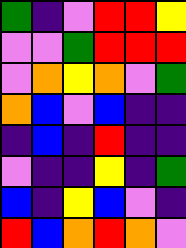[["green", "indigo", "violet", "red", "red", "yellow"], ["violet", "violet", "green", "red", "red", "red"], ["violet", "orange", "yellow", "orange", "violet", "green"], ["orange", "blue", "violet", "blue", "indigo", "indigo"], ["indigo", "blue", "indigo", "red", "indigo", "indigo"], ["violet", "indigo", "indigo", "yellow", "indigo", "green"], ["blue", "indigo", "yellow", "blue", "violet", "indigo"], ["red", "blue", "orange", "red", "orange", "violet"]]